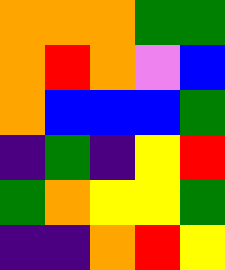[["orange", "orange", "orange", "green", "green"], ["orange", "red", "orange", "violet", "blue"], ["orange", "blue", "blue", "blue", "green"], ["indigo", "green", "indigo", "yellow", "red"], ["green", "orange", "yellow", "yellow", "green"], ["indigo", "indigo", "orange", "red", "yellow"]]